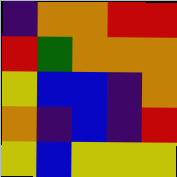[["indigo", "orange", "orange", "red", "red"], ["red", "green", "orange", "orange", "orange"], ["yellow", "blue", "blue", "indigo", "orange"], ["orange", "indigo", "blue", "indigo", "red"], ["yellow", "blue", "yellow", "yellow", "yellow"]]